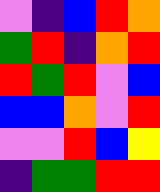[["violet", "indigo", "blue", "red", "orange"], ["green", "red", "indigo", "orange", "red"], ["red", "green", "red", "violet", "blue"], ["blue", "blue", "orange", "violet", "red"], ["violet", "violet", "red", "blue", "yellow"], ["indigo", "green", "green", "red", "red"]]